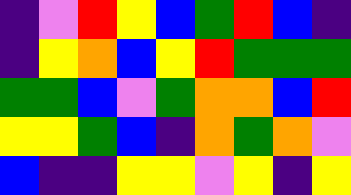[["indigo", "violet", "red", "yellow", "blue", "green", "red", "blue", "indigo"], ["indigo", "yellow", "orange", "blue", "yellow", "red", "green", "green", "green"], ["green", "green", "blue", "violet", "green", "orange", "orange", "blue", "red"], ["yellow", "yellow", "green", "blue", "indigo", "orange", "green", "orange", "violet"], ["blue", "indigo", "indigo", "yellow", "yellow", "violet", "yellow", "indigo", "yellow"]]